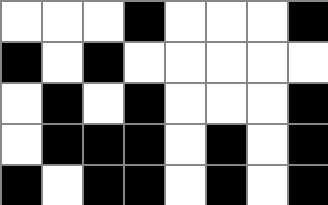[["white", "white", "white", "black", "white", "white", "white", "black"], ["black", "white", "black", "white", "white", "white", "white", "white"], ["white", "black", "white", "black", "white", "white", "white", "black"], ["white", "black", "black", "black", "white", "black", "white", "black"], ["black", "white", "black", "black", "white", "black", "white", "black"]]